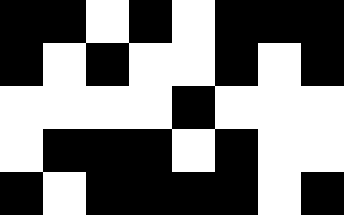[["black", "black", "white", "black", "white", "black", "black", "black"], ["black", "white", "black", "white", "white", "black", "white", "black"], ["white", "white", "white", "white", "black", "white", "white", "white"], ["white", "black", "black", "black", "white", "black", "white", "white"], ["black", "white", "black", "black", "black", "black", "white", "black"]]